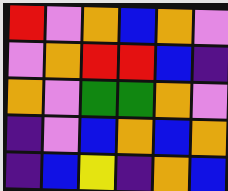[["red", "violet", "orange", "blue", "orange", "violet"], ["violet", "orange", "red", "red", "blue", "indigo"], ["orange", "violet", "green", "green", "orange", "violet"], ["indigo", "violet", "blue", "orange", "blue", "orange"], ["indigo", "blue", "yellow", "indigo", "orange", "blue"]]